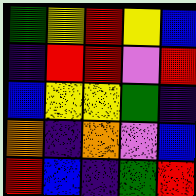[["green", "yellow", "red", "yellow", "blue"], ["indigo", "red", "red", "violet", "red"], ["blue", "yellow", "yellow", "green", "indigo"], ["orange", "indigo", "orange", "violet", "blue"], ["red", "blue", "indigo", "green", "red"]]